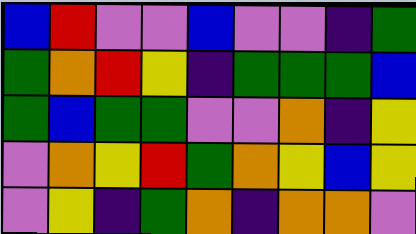[["blue", "red", "violet", "violet", "blue", "violet", "violet", "indigo", "green"], ["green", "orange", "red", "yellow", "indigo", "green", "green", "green", "blue"], ["green", "blue", "green", "green", "violet", "violet", "orange", "indigo", "yellow"], ["violet", "orange", "yellow", "red", "green", "orange", "yellow", "blue", "yellow"], ["violet", "yellow", "indigo", "green", "orange", "indigo", "orange", "orange", "violet"]]